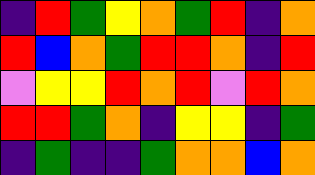[["indigo", "red", "green", "yellow", "orange", "green", "red", "indigo", "orange"], ["red", "blue", "orange", "green", "red", "red", "orange", "indigo", "red"], ["violet", "yellow", "yellow", "red", "orange", "red", "violet", "red", "orange"], ["red", "red", "green", "orange", "indigo", "yellow", "yellow", "indigo", "green"], ["indigo", "green", "indigo", "indigo", "green", "orange", "orange", "blue", "orange"]]